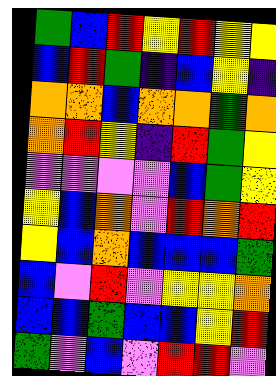[["green", "blue", "red", "yellow", "red", "yellow", "yellow"], ["blue", "red", "green", "indigo", "blue", "yellow", "indigo"], ["orange", "orange", "blue", "orange", "orange", "green", "orange"], ["orange", "red", "yellow", "indigo", "red", "green", "yellow"], ["violet", "violet", "violet", "violet", "blue", "green", "yellow"], ["yellow", "blue", "orange", "violet", "red", "orange", "red"], ["yellow", "blue", "orange", "blue", "blue", "blue", "green"], ["blue", "violet", "red", "violet", "yellow", "yellow", "orange"], ["blue", "blue", "green", "blue", "blue", "yellow", "red"], ["green", "violet", "blue", "violet", "red", "red", "violet"]]